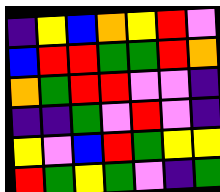[["indigo", "yellow", "blue", "orange", "yellow", "red", "violet"], ["blue", "red", "red", "green", "green", "red", "orange"], ["orange", "green", "red", "red", "violet", "violet", "indigo"], ["indigo", "indigo", "green", "violet", "red", "violet", "indigo"], ["yellow", "violet", "blue", "red", "green", "yellow", "yellow"], ["red", "green", "yellow", "green", "violet", "indigo", "green"]]